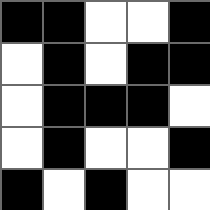[["black", "black", "white", "white", "black"], ["white", "black", "white", "black", "black"], ["white", "black", "black", "black", "white"], ["white", "black", "white", "white", "black"], ["black", "white", "black", "white", "white"]]